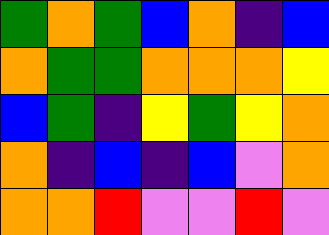[["green", "orange", "green", "blue", "orange", "indigo", "blue"], ["orange", "green", "green", "orange", "orange", "orange", "yellow"], ["blue", "green", "indigo", "yellow", "green", "yellow", "orange"], ["orange", "indigo", "blue", "indigo", "blue", "violet", "orange"], ["orange", "orange", "red", "violet", "violet", "red", "violet"]]